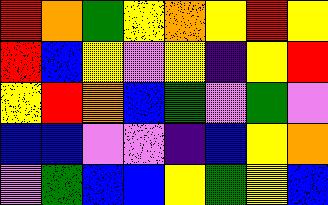[["red", "orange", "green", "yellow", "orange", "yellow", "red", "yellow"], ["red", "blue", "yellow", "violet", "yellow", "indigo", "yellow", "red"], ["yellow", "red", "orange", "blue", "green", "violet", "green", "violet"], ["blue", "blue", "violet", "violet", "indigo", "blue", "yellow", "orange"], ["violet", "green", "blue", "blue", "yellow", "green", "yellow", "blue"]]